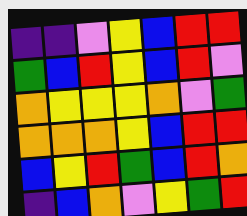[["indigo", "indigo", "violet", "yellow", "blue", "red", "red"], ["green", "blue", "red", "yellow", "blue", "red", "violet"], ["orange", "yellow", "yellow", "yellow", "orange", "violet", "green"], ["orange", "orange", "orange", "yellow", "blue", "red", "red"], ["blue", "yellow", "red", "green", "blue", "red", "orange"], ["indigo", "blue", "orange", "violet", "yellow", "green", "red"]]